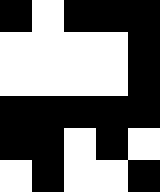[["black", "white", "black", "black", "black"], ["white", "white", "white", "white", "black"], ["white", "white", "white", "white", "black"], ["black", "black", "black", "black", "black"], ["black", "black", "white", "black", "white"], ["white", "black", "white", "white", "black"]]